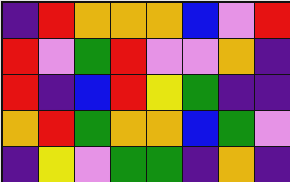[["indigo", "red", "orange", "orange", "orange", "blue", "violet", "red"], ["red", "violet", "green", "red", "violet", "violet", "orange", "indigo"], ["red", "indigo", "blue", "red", "yellow", "green", "indigo", "indigo"], ["orange", "red", "green", "orange", "orange", "blue", "green", "violet"], ["indigo", "yellow", "violet", "green", "green", "indigo", "orange", "indigo"]]